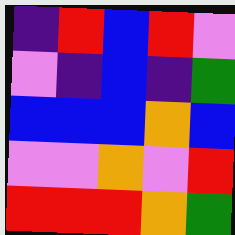[["indigo", "red", "blue", "red", "violet"], ["violet", "indigo", "blue", "indigo", "green"], ["blue", "blue", "blue", "orange", "blue"], ["violet", "violet", "orange", "violet", "red"], ["red", "red", "red", "orange", "green"]]